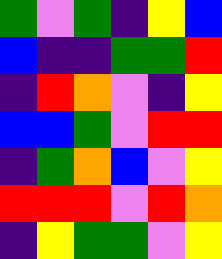[["green", "violet", "green", "indigo", "yellow", "blue"], ["blue", "indigo", "indigo", "green", "green", "red"], ["indigo", "red", "orange", "violet", "indigo", "yellow"], ["blue", "blue", "green", "violet", "red", "red"], ["indigo", "green", "orange", "blue", "violet", "yellow"], ["red", "red", "red", "violet", "red", "orange"], ["indigo", "yellow", "green", "green", "violet", "yellow"]]